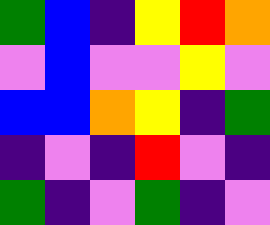[["green", "blue", "indigo", "yellow", "red", "orange"], ["violet", "blue", "violet", "violet", "yellow", "violet"], ["blue", "blue", "orange", "yellow", "indigo", "green"], ["indigo", "violet", "indigo", "red", "violet", "indigo"], ["green", "indigo", "violet", "green", "indigo", "violet"]]